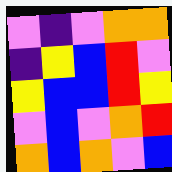[["violet", "indigo", "violet", "orange", "orange"], ["indigo", "yellow", "blue", "red", "violet"], ["yellow", "blue", "blue", "red", "yellow"], ["violet", "blue", "violet", "orange", "red"], ["orange", "blue", "orange", "violet", "blue"]]